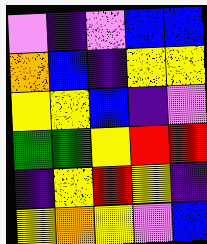[["violet", "indigo", "violet", "blue", "blue"], ["orange", "blue", "indigo", "yellow", "yellow"], ["yellow", "yellow", "blue", "indigo", "violet"], ["green", "green", "yellow", "red", "red"], ["indigo", "yellow", "red", "yellow", "indigo"], ["yellow", "orange", "yellow", "violet", "blue"]]